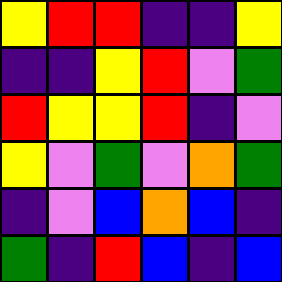[["yellow", "red", "red", "indigo", "indigo", "yellow"], ["indigo", "indigo", "yellow", "red", "violet", "green"], ["red", "yellow", "yellow", "red", "indigo", "violet"], ["yellow", "violet", "green", "violet", "orange", "green"], ["indigo", "violet", "blue", "orange", "blue", "indigo"], ["green", "indigo", "red", "blue", "indigo", "blue"]]